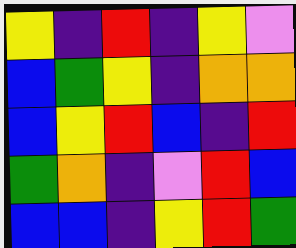[["yellow", "indigo", "red", "indigo", "yellow", "violet"], ["blue", "green", "yellow", "indigo", "orange", "orange"], ["blue", "yellow", "red", "blue", "indigo", "red"], ["green", "orange", "indigo", "violet", "red", "blue"], ["blue", "blue", "indigo", "yellow", "red", "green"]]